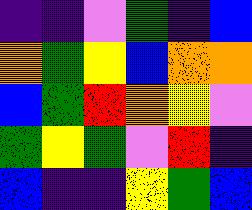[["indigo", "indigo", "violet", "green", "indigo", "blue"], ["orange", "green", "yellow", "blue", "orange", "orange"], ["blue", "green", "red", "orange", "yellow", "violet"], ["green", "yellow", "green", "violet", "red", "indigo"], ["blue", "indigo", "indigo", "yellow", "green", "blue"]]